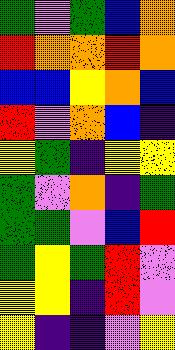[["green", "violet", "green", "blue", "orange"], ["red", "orange", "orange", "red", "orange"], ["blue", "blue", "yellow", "orange", "blue"], ["red", "violet", "orange", "blue", "indigo"], ["yellow", "green", "indigo", "yellow", "yellow"], ["green", "violet", "orange", "indigo", "green"], ["green", "green", "violet", "blue", "red"], ["green", "yellow", "green", "red", "violet"], ["yellow", "yellow", "indigo", "red", "violet"], ["yellow", "indigo", "indigo", "violet", "yellow"]]